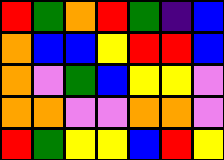[["red", "green", "orange", "red", "green", "indigo", "blue"], ["orange", "blue", "blue", "yellow", "red", "red", "blue"], ["orange", "violet", "green", "blue", "yellow", "yellow", "violet"], ["orange", "orange", "violet", "violet", "orange", "orange", "violet"], ["red", "green", "yellow", "yellow", "blue", "red", "yellow"]]